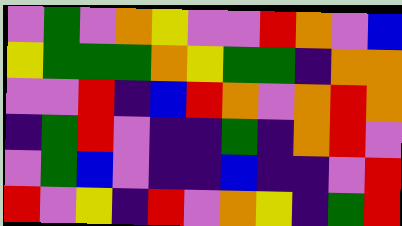[["violet", "green", "violet", "orange", "yellow", "violet", "violet", "red", "orange", "violet", "blue"], ["yellow", "green", "green", "green", "orange", "yellow", "green", "green", "indigo", "orange", "orange"], ["violet", "violet", "red", "indigo", "blue", "red", "orange", "violet", "orange", "red", "orange"], ["indigo", "green", "red", "violet", "indigo", "indigo", "green", "indigo", "orange", "red", "violet"], ["violet", "green", "blue", "violet", "indigo", "indigo", "blue", "indigo", "indigo", "violet", "red"], ["red", "violet", "yellow", "indigo", "red", "violet", "orange", "yellow", "indigo", "green", "red"]]